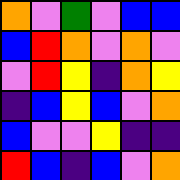[["orange", "violet", "green", "violet", "blue", "blue"], ["blue", "red", "orange", "violet", "orange", "violet"], ["violet", "red", "yellow", "indigo", "orange", "yellow"], ["indigo", "blue", "yellow", "blue", "violet", "orange"], ["blue", "violet", "violet", "yellow", "indigo", "indigo"], ["red", "blue", "indigo", "blue", "violet", "orange"]]